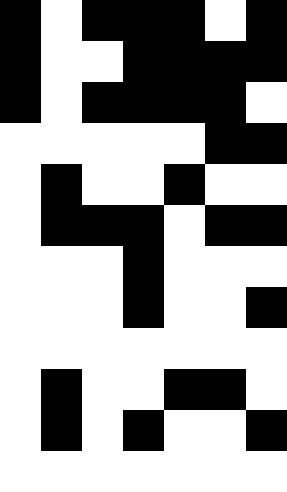[["black", "white", "black", "black", "black", "white", "black"], ["black", "white", "white", "black", "black", "black", "black"], ["black", "white", "black", "black", "black", "black", "white"], ["white", "white", "white", "white", "white", "black", "black"], ["white", "black", "white", "white", "black", "white", "white"], ["white", "black", "black", "black", "white", "black", "black"], ["white", "white", "white", "black", "white", "white", "white"], ["white", "white", "white", "black", "white", "white", "black"], ["white", "white", "white", "white", "white", "white", "white"], ["white", "black", "white", "white", "black", "black", "white"], ["white", "black", "white", "black", "white", "white", "black"], ["white", "white", "white", "white", "white", "white", "white"]]